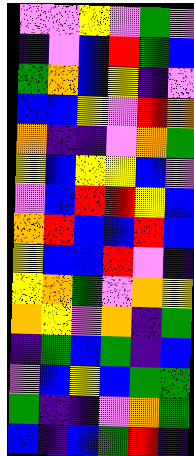[["violet", "violet", "yellow", "violet", "green", "violet"], ["indigo", "violet", "blue", "red", "green", "blue"], ["green", "orange", "blue", "yellow", "indigo", "violet"], ["blue", "blue", "yellow", "violet", "red", "orange"], ["orange", "indigo", "indigo", "violet", "orange", "green"], ["yellow", "blue", "yellow", "yellow", "blue", "violet"], ["violet", "blue", "red", "red", "yellow", "blue"], ["orange", "red", "blue", "blue", "red", "blue"], ["yellow", "blue", "blue", "red", "violet", "indigo"], ["yellow", "orange", "green", "violet", "orange", "yellow"], ["orange", "yellow", "violet", "orange", "indigo", "green"], ["indigo", "green", "blue", "green", "indigo", "blue"], ["violet", "blue", "yellow", "blue", "green", "green"], ["green", "indigo", "indigo", "violet", "orange", "green"], ["blue", "indigo", "blue", "green", "red", "indigo"]]